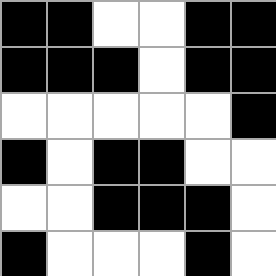[["black", "black", "white", "white", "black", "black"], ["black", "black", "black", "white", "black", "black"], ["white", "white", "white", "white", "white", "black"], ["black", "white", "black", "black", "white", "white"], ["white", "white", "black", "black", "black", "white"], ["black", "white", "white", "white", "black", "white"]]